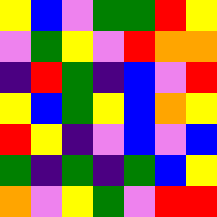[["yellow", "blue", "violet", "green", "green", "red", "yellow"], ["violet", "green", "yellow", "violet", "red", "orange", "orange"], ["indigo", "red", "green", "indigo", "blue", "violet", "red"], ["yellow", "blue", "green", "yellow", "blue", "orange", "yellow"], ["red", "yellow", "indigo", "violet", "blue", "violet", "blue"], ["green", "indigo", "green", "indigo", "green", "blue", "yellow"], ["orange", "violet", "yellow", "green", "violet", "red", "red"]]